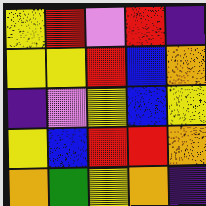[["yellow", "red", "violet", "red", "indigo"], ["yellow", "yellow", "red", "blue", "orange"], ["indigo", "violet", "yellow", "blue", "yellow"], ["yellow", "blue", "red", "red", "orange"], ["orange", "green", "yellow", "orange", "indigo"]]